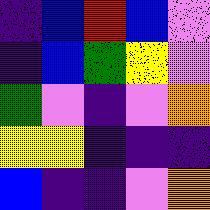[["indigo", "blue", "red", "blue", "violet"], ["indigo", "blue", "green", "yellow", "violet"], ["green", "violet", "indigo", "violet", "orange"], ["yellow", "yellow", "indigo", "indigo", "indigo"], ["blue", "indigo", "indigo", "violet", "orange"]]